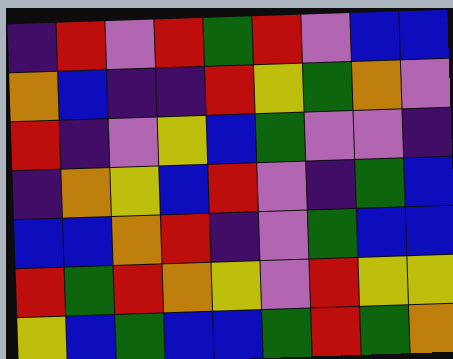[["indigo", "red", "violet", "red", "green", "red", "violet", "blue", "blue"], ["orange", "blue", "indigo", "indigo", "red", "yellow", "green", "orange", "violet"], ["red", "indigo", "violet", "yellow", "blue", "green", "violet", "violet", "indigo"], ["indigo", "orange", "yellow", "blue", "red", "violet", "indigo", "green", "blue"], ["blue", "blue", "orange", "red", "indigo", "violet", "green", "blue", "blue"], ["red", "green", "red", "orange", "yellow", "violet", "red", "yellow", "yellow"], ["yellow", "blue", "green", "blue", "blue", "green", "red", "green", "orange"]]